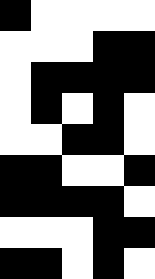[["black", "white", "white", "white", "white"], ["white", "white", "white", "black", "black"], ["white", "black", "black", "black", "black"], ["white", "black", "white", "black", "white"], ["white", "white", "black", "black", "white"], ["black", "black", "white", "white", "black"], ["black", "black", "black", "black", "white"], ["white", "white", "white", "black", "black"], ["black", "black", "white", "black", "white"]]